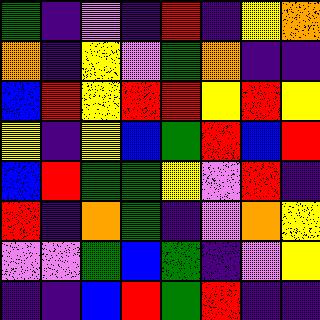[["green", "indigo", "violet", "indigo", "red", "indigo", "yellow", "orange"], ["orange", "indigo", "yellow", "violet", "green", "orange", "indigo", "indigo"], ["blue", "red", "yellow", "red", "red", "yellow", "red", "yellow"], ["yellow", "indigo", "yellow", "blue", "green", "red", "blue", "red"], ["blue", "red", "green", "green", "yellow", "violet", "red", "indigo"], ["red", "indigo", "orange", "green", "indigo", "violet", "orange", "yellow"], ["violet", "violet", "green", "blue", "green", "indigo", "violet", "yellow"], ["indigo", "indigo", "blue", "red", "green", "red", "indigo", "indigo"]]